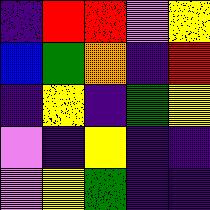[["indigo", "red", "red", "violet", "yellow"], ["blue", "green", "orange", "indigo", "red"], ["indigo", "yellow", "indigo", "green", "yellow"], ["violet", "indigo", "yellow", "indigo", "indigo"], ["violet", "yellow", "green", "indigo", "indigo"]]